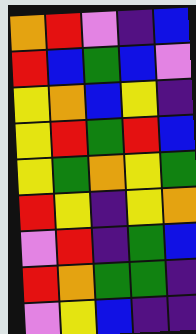[["orange", "red", "violet", "indigo", "blue"], ["red", "blue", "green", "blue", "violet"], ["yellow", "orange", "blue", "yellow", "indigo"], ["yellow", "red", "green", "red", "blue"], ["yellow", "green", "orange", "yellow", "green"], ["red", "yellow", "indigo", "yellow", "orange"], ["violet", "red", "indigo", "green", "blue"], ["red", "orange", "green", "green", "indigo"], ["violet", "yellow", "blue", "indigo", "indigo"]]